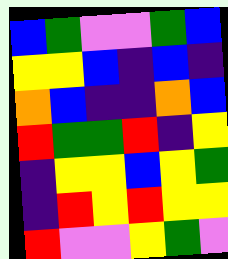[["blue", "green", "violet", "violet", "green", "blue"], ["yellow", "yellow", "blue", "indigo", "blue", "indigo"], ["orange", "blue", "indigo", "indigo", "orange", "blue"], ["red", "green", "green", "red", "indigo", "yellow"], ["indigo", "yellow", "yellow", "blue", "yellow", "green"], ["indigo", "red", "yellow", "red", "yellow", "yellow"], ["red", "violet", "violet", "yellow", "green", "violet"]]